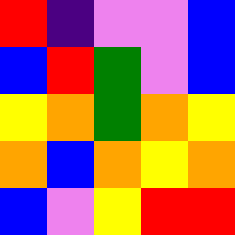[["red", "indigo", "violet", "violet", "blue"], ["blue", "red", "green", "violet", "blue"], ["yellow", "orange", "green", "orange", "yellow"], ["orange", "blue", "orange", "yellow", "orange"], ["blue", "violet", "yellow", "red", "red"]]